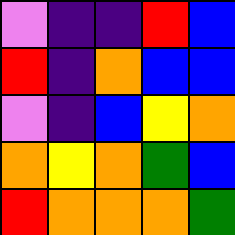[["violet", "indigo", "indigo", "red", "blue"], ["red", "indigo", "orange", "blue", "blue"], ["violet", "indigo", "blue", "yellow", "orange"], ["orange", "yellow", "orange", "green", "blue"], ["red", "orange", "orange", "orange", "green"]]